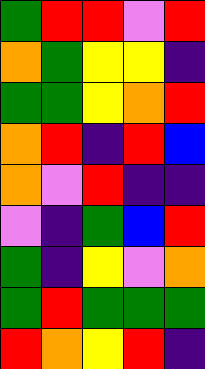[["green", "red", "red", "violet", "red"], ["orange", "green", "yellow", "yellow", "indigo"], ["green", "green", "yellow", "orange", "red"], ["orange", "red", "indigo", "red", "blue"], ["orange", "violet", "red", "indigo", "indigo"], ["violet", "indigo", "green", "blue", "red"], ["green", "indigo", "yellow", "violet", "orange"], ["green", "red", "green", "green", "green"], ["red", "orange", "yellow", "red", "indigo"]]